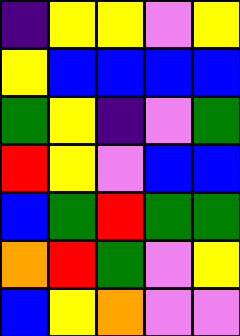[["indigo", "yellow", "yellow", "violet", "yellow"], ["yellow", "blue", "blue", "blue", "blue"], ["green", "yellow", "indigo", "violet", "green"], ["red", "yellow", "violet", "blue", "blue"], ["blue", "green", "red", "green", "green"], ["orange", "red", "green", "violet", "yellow"], ["blue", "yellow", "orange", "violet", "violet"]]